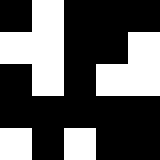[["black", "white", "black", "black", "black"], ["white", "white", "black", "black", "white"], ["black", "white", "black", "white", "white"], ["black", "black", "black", "black", "black"], ["white", "black", "white", "black", "black"]]